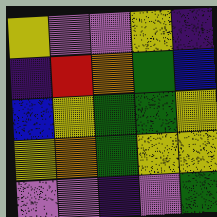[["yellow", "violet", "violet", "yellow", "indigo"], ["indigo", "red", "orange", "green", "blue"], ["blue", "yellow", "green", "green", "yellow"], ["yellow", "orange", "green", "yellow", "yellow"], ["violet", "violet", "indigo", "violet", "green"]]